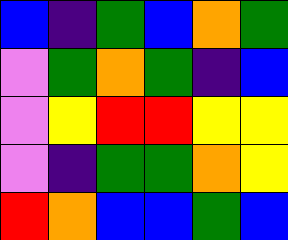[["blue", "indigo", "green", "blue", "orange", "green"], ["violet", "green", "orange", "green", "indigo", "blue"], ["violet", "yellow", "red", "red", "yellow", "yellow"], ["violet", "indigo", "green", "green", "orange", "yellow"], ["red", "orange", "blue", "blue", "green", "blue"]]